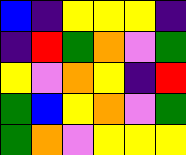[["blue", "indigo", "yellow", "yellow", "yellow", "indigo"], ["indigo", "red", "green", "orange", "violet", "green"], ["yellow", "violet", "orange", "yellow", "indigo", "red"], ["green", "blue", "yellow", "orange", "violet", "green"], ["green", "orange", "violet", "yellow", "yellow", "yellow"]]